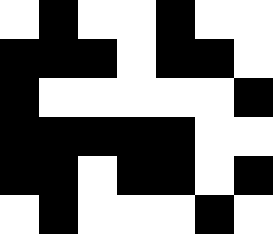[["white", "black", "white", "white", "black", "white", "white"], ["black", "black", "black", "white", "black", "black", "white"], ["black", "white", "white", "white", "white", "white", "black"], ["black", "black", "black", "black", "black", "white", "white"], ["black", "black", "white", "black", "black", "white", "black"], ["white", "black", "white", "white", "white", "black", "white"]]